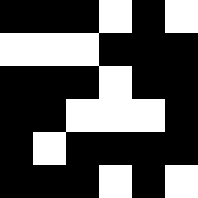[["black", "black", "black", "white", "black", "white"], ["white", "white", "white", "black", "black", "black"], ["black", "black", "black", "white", "black", "black"], ["black", "black", "white", "white", "white", "black"], ["black", "white", "black", "black", "black", "black"], ["black", "black", "black", "white", "black", "white"]]